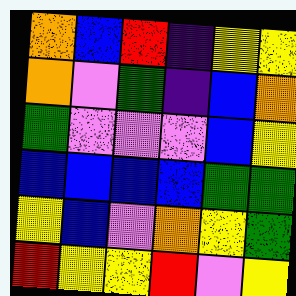[["orange", "blue", "red", "indigo", "yellow", "yellow"], ["orange", "violet", "green", "indigo", "blue", "orange"], ["green", "violet", "violet", "violet", "blue", "yellow"], ["blue", "blue", "blue", "blue", "green", "green"], ["yellow", "blue", "violet", "orange", "yellow", "green"], ["red", "yellow", "yellow", "red", "violet", "yellow"]]